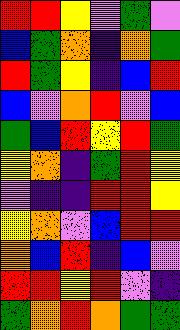[["red", "red", "yellow", "violet", "green", "violet"], ["blue", "green", "orange", "indigo", "orange", "green"], ["red", "green", "yellow", "indigo", "blue", "red"], ["blue", "violet", "orange", "red", "violet", "blue"], ["green", "blue", "red", "yellow", "red", "green"], ["yellow", "orange", "indigo", "green", "red", "yellow"], ["violet", "indigo", "indigo", "red", "red", "yellow"], ["yellow", "orange", "violet", "blue", "red", "red"], ["orange", "blue", "red", "indigo", "blue", "violet"], ["red", "red", "yellow", "red", "violet", "indigo"], ["green", "orange", "red", "orange", "green", "green"]]